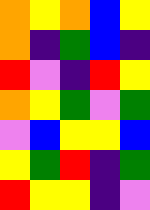[["orange", "yellow", "orange", "blue", "yellow"], ["orange", "indigo", "green", "blue", "indigo"], ["red", "violet", "indigo", "red", "yellow"], ["orange", "yellow", "green", "violet", "green"], ["violet", "blue", "yellow", "yellow", "blue"], ["yellow", "green", "red", "indigo", "green"], ["red", "yellow", "yellow", "indigo", "violet"]]